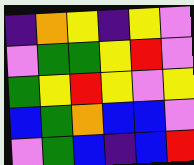[["indigo", "orange", "yellow", "indigo", "yellow", "violet"], ["violet", "green", "green", "yellow", "red", "violet"], ["green", "yellow", "red", "yellow", "violet", "yellow"], ["blue", "green", "orange", "blue", "blue", "violet"], ["violet", "green", "blue", "indigo", "blue", "red"]]